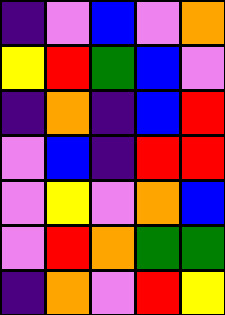[["indigo", "violet", "blue", "violet", "orange"], ["yellow", "red", "green", "blue", "violet"], ["indigo", "orange", "indigo", "blue", "red"], ["violet", "blue", "indigo", "red", "red"], ["violet", "yellow", "violet", "orange", "blue"], ["violet", "red", "orange", "green", "green"], ["indigo", "orange", "violet", "red", "yellow"]]